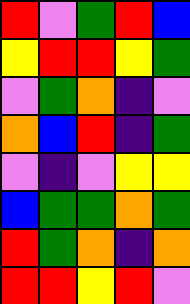[["red", "violet", "green", "red", "blue"], ["yellow", "red", "red", "yellow", "green"], ["violet", "green", "orange", "indigo", "violet"], ["orange", "blue", "red", "indigo", "green"], ["violet", "indigo", "violet", "yellow", "yellow"], ["blue", "green", "green", "orange", "green"], ["red", "green", "orange", "indigo", "orange"], ["red", "red", "yellow", "red", "violet"]]